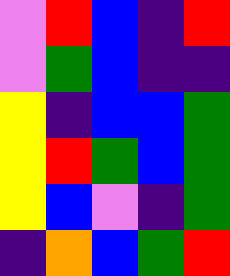[["violet", "red", "blue", "indigo", "red"], ["violet", "green", "blue", "indigo", "indigo"], ["yellow", "indigo", "blue", "blue", "green"], ["yellow", "red", "green", "blue", "green"], ["yellow", "blue", "violet", "indigo", "green"], ["indigo", "orange", "blue", "green", "red"]]